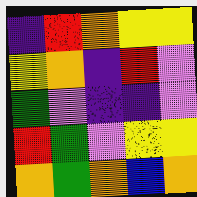[["indigo", "red", "orange", "yellow", "yellow"], ["yellow", "orange", "indigo", "red", "violet"], ["green", "violet", "indigo", "indigo", "violet"], ["red", "green", "violet", "yellow", "yellow"], ["orange", "green", "orange", "blue", "orange"]]